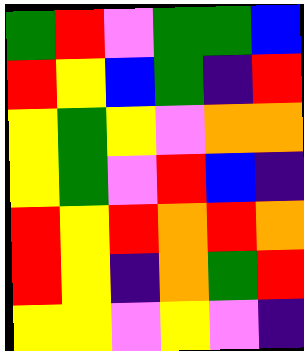[["green", "red", "violet", "green", "green", "blue"], ["red", "yellow", "blue", "green", "indigo", "red"], ["yellow", "green", "yellow", "violet", "orange", "orange"], ["yellow", "green", "violet", "red", "blue", "indigo"], ["red", "yellow", "red", "orange", "red", "orange"], ["red", "yellow", "indigo", "orange", "green", "red"], ["yellow", "yellow", "violet", "yellow", "violet", "indigo"]]